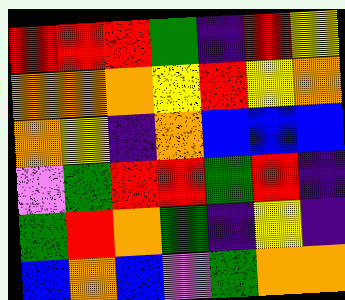[["red", "red", "red", "green", "indigo", "red", "yellow"], ["orange", "orange", "orange", "yellow", "red", "yellow", "orange"], ["orange", "yellow", "indigo", "orange", "blue", "blue", "blue"], ["violet", "green", "red", "red", "green", "red", "indigo"], ["green", "red", "orange", "green", "indigo", "yellow", "indigo"], ["blue", "orange", "blue", "violet", "green", "orange", "orange"]]